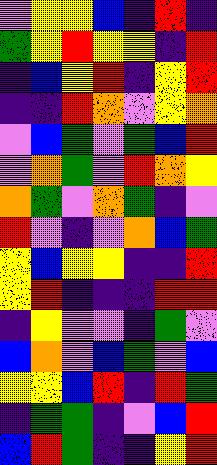[["violet", "yellow", "yellow", "blue", "indigo", "red", "indigo"], ["green", "yellow", "red", "yellow", "yellow", "indigo", "red"], ["indigo", "blue", "yellow", "red", "indigo", "yellow", "red"], ["indigo", "indigo", "red", "orange", "violet", "yellow", "orange"], ["violet", "blue", "green", "violet", "green", "blue", "red"], ["violet", "orange", "green", "violet", "red", "orange", "yellow"], ["orange", "green", "violet", "orange", "green", "indigo", "violet"], ["red", "violet", "indigo", "violet", "orange", "blue", "green"], ["yellow", "blue", "yellow", "yellow", "indigo", "indigo", "red"], ["yellow", "red", "indigo", "indigo", "indigo", "red", "red"], ["indigo", "yellow", "violet", "violet", "indigo", "green", "violet"], ["blue", "orange", "violet", "blue", "green", "violet", "blue"], ["yellow", "yellow", "blue", "red", "indigo", "red", "green"], ["indigo", "green", "green", "indigo", "violet", "blue", "red"], ["blue", "red", "green", "indigo", "indigo", "yellow", "red"]]